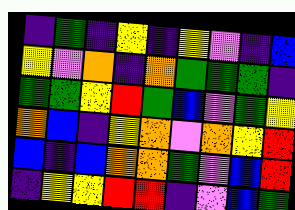[["indigo", "green", "indigo", "yellow", "indigo", "yellow", "violet", "indigo", "blue"], ["yellow", "violet", "orange", "indigo", "orange", "green", "green", "green", "indigo"], ["green", "green", "yellow", "red", "green", "blue", "violet", "green", "yellow"], ["orange", "blue", "indigo", "yellow", "orange", "violet", "orange", "yellow", "red"], ["blue", "indigo", "blue", "orange", "orange", "green", "violet", "blue", "red"], ["indigo", "yellow", "yellow", "red", "red", "indigo", "violet", "blue", "green"]]